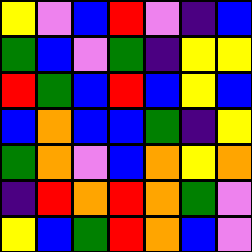[["yellow", "violet", "blue", "red", "violet", "indigo", "blue"], ["green", "blue", "violet", "green", "indigo", "yellow", "yellow"], ["red", "green", "blue", "red", "blue", "yellow", "blue"], ["blue", "orange", "blue", "blue", "green", "indigo", "yellow"], ["green", "orange", "violet", "blue", "orange", "yellow", "orange"], ["indigo", "red", "orange", "red", "orange", "green", "violet"], ["yellow", "blue", "green", "red", "orange", "blue", "violet"]]